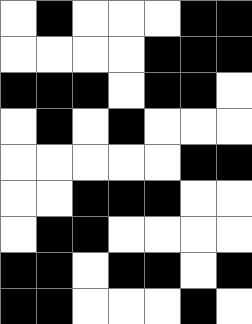[["white", "black", "white", "white", "white", "black", "black"], ["white", "white", "white", "white", "black", "black", "black"], ["black", "black", "black", "white", "black", "black", "white"], ["white", "black", "white", "black", "white", "white", "white"], ["white", "white", "white", "white", "white", "black", "black"], ["white", "white", "black", "black", "black", "white", "white"], ["white", "black", "black", "white", "white", "white", "white"], ["black", "black", "white", "black", "black", "white", "black"], ["black", "black", "white", "white", "white", "black", "white"]]